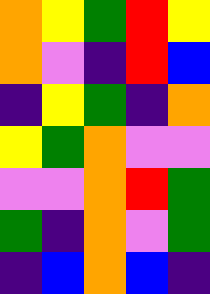[["orange", "yellow", "green", "red", "yellow"], ["orange", "violet", "indigo", "red", "blue"], ["indigo", "yellow", "green", "indigo", "orange"], ["yellow", "green", "orange", "violet", "violet"], ["violet", "violet", "orange", "red", "green"], ["green", "indigo", "orange", "violet", "green"], ["indigo", "blue", "orange", "blue", "indigo"]]